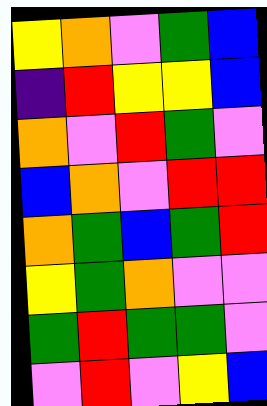[["yellow", "orange", "violet", "green", "blue"], ["indigo", "red", "yellow", "yellow", "blue"], ["orange", "violet", "red", "green", "violet"], ["blue", "orange", "violet", "red", "red"], ["orange", "green", "blue", "green", "red"], ["yellow", "green", "orange", "violet", "violet"], ["green", "red", "green", "green", "violet"], ["violet", "red", "violet", "yellow", "blue"]]